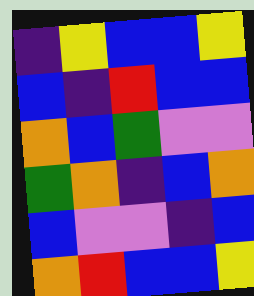[["indigo", "yellow", "blue", "blue", "yellow"], ["blue", "indigo", "red", "blue", "blue"], ["orange", "blue", "green", "violet", "violet"], ["green", "orange", "indigo", "blue", "orange"], ["blue", "violet", "violet", "indigo", "blue"], ["orange", "red", "blue", "blue", "yellow"]]